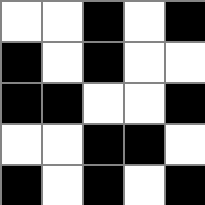[["white", "white", "black", "white", "black"], ["black", "white", "black", "white", "white"], ["black", "black", "white", "white", "black"], ["white", "white", "black", "black", "white"], ["black", "white", "black", "white", "black"]]